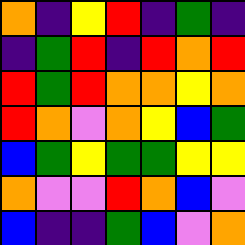[["orange", "indigo", "yellow", "red", "indigo", "green", "indigo"], ["indigo", "green", "red", "indigo", "red", "orange", "red"], ["red", "green", "red", "orange", "orange", "yellow", "orange"], ["red", "orange", "violet", "orange", "yellow", "blue", "green"], ["blue", "green", "yellow", "green", "green", "yellow", "yellow"], ["orange", "violet", "violet", "red", "orange", "blue", "violet"], ["blue", "indigo", "indigo", "green", "blue", "violet", "orange"]]